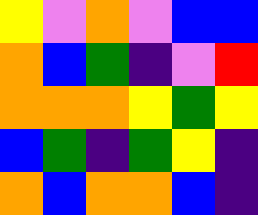[["yellow", "violet", "orange", "violet", "blue", "blue"], ["orange", "blue", "green", "indigo", "violet", "red"], ["orange", "orange", "orange", "yellow", "green", "yellow"], ["blue", "green", "indigo", "green", "yellow", "indigo"], ["orange", "blue", "orange", "orange", "blue", "indigo"]]